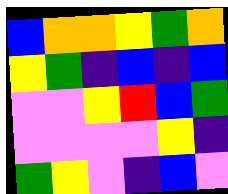[["blue", "orange", "orange", "yellow", "green", "orange"], ["yellow", "green", "indigo", "blue", "indigo", "blue"], ["violet", "violet", "yellow", "red", "blue", "green"], ["violet", "violet", "violet", "violet", "yellow", "indigo"], ["green", "yellow", "violet", "indigo", "blue", "violet"]]